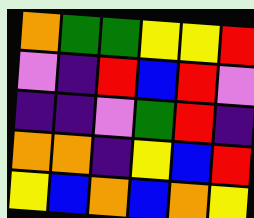[["orange", "green", "green", "yellow", "yellow", "red"], ["violet", "indigo", "red", "blue", "red", "violet"], ["indigo", "indigo", "violet", "green", "red", "indigo"], ["orange", "orange", "indigo", "yellow", "blue", "red"], ["yellow", "blue", "orange", "blue", "orange", "yellow"]]